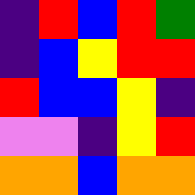[["indigo", "red", "blue", "red", "green"], ["indigo", "blue", "yellow", "red", "red"], ["red", "blue", "blue", "yellow", "indigo"], ["violet", "violet", "indigo", "yellow", "red"], ["orange", "orange", "blue", "orange", "orange"]]